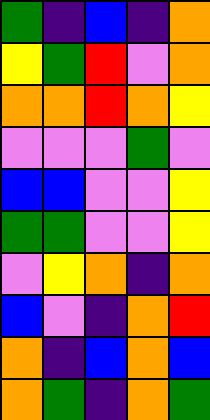[["green", "indigo", "blue", "indigo", "orange"], ["yellow", "green", "red", "violet", "orange"], ["orange", "orange", "red", "orange", "yellow"], ["violet", "violet", "violet", "green", "violet"], ["blue", "blue", "violet", "violet", "yellow"], ["green", "green", "violet", "violet", "yellow"], ["violet", "yellow", "orange", "indigo", "orange"], ["blue", "violet", "indigo", "orange", "red"], ["orange", "indigo", "blue", "orange", "blue"], ["orange", "green", "indigo", "orange", "green"]]